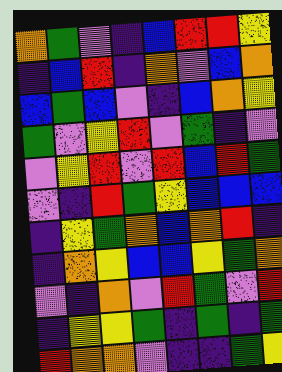[["orange", "green", "violet", "indigo", "blue", "red", "red", "yellow"], ["indigo", "blue", "red", "indigo", "orange", "violet", "blue", "orange"], ["blue", "green", "blue", "violet", "indigo", "blue", "orange", "yellow"], ["green", "violet", "yellow", "red", "violet", "green", "indigo", "violet"], ["violet", "yellow", "red", "violet", "red", "blue", "red", "green"], ["violet", "indigo", "red", "green", "yellow", "blue", "blue", "blue"], ["indigo", "yellow", "green", "orange", "blue", "orange", "red", "indigo"], ["indigo", "orange", "yellow", "blue", "blue", "yellow", "green", "orange"], ["violet", "indigo", "orange", "violet", "red", "green", "violet", "red"], ["indigo", "yellow", "yellow", "green", "indigo", "green", "indigo", "green"], ["red", "orange", "orange", "violet", "indigo", "indigo", "green", "yellow"]]